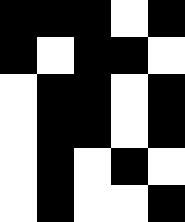[["black", "black", "black", "white", "black"], ["black", "white", "black", "black", "white"], ["white", "black", "black", "white", "black"], ["white", "black", "black", "white", "black"], ["white", "black", "white", "black", "white"], ["white", "black", "white", "white", "black"]]